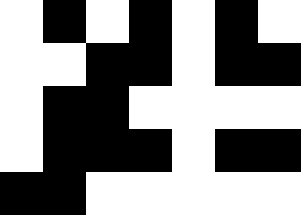[["white", "black", "white", "black", "white", "black", "white"], ["white", "white", "black", "black", "white", "black", "black"], ["white", "black", "black", "white", "white", "white", "white"], ["white", "black", "black", "black", "white", "black", "black"], ["black", "black", "white", "white", "white", "white", "white"]]